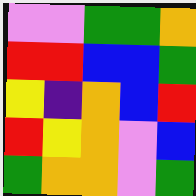[["violet", "violet", "green", "green", "orange"], ["red", "red", "blue", "blue", "green"], ["yellow", "indigo", "orange", "blue", "red"], ["red", "yellow", "orange", "violet", "blue"], ["green", "orange", "orange", "violet", "green"]]